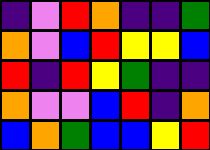[["indigo", "violet", "red", "orange", "indigo", "indigo", "green"], ["orange", "violet", "blue", "red", "yellow", "yellow", "blue"], ["red", "indigo", "red", "yellow", "green", "indigo", "indigo"], ["orange", "violet", "violet", "blue", "red", "indigo", "orange"], ["blue", "orange", "green", "blue", "blue", "yellow", "red"]]